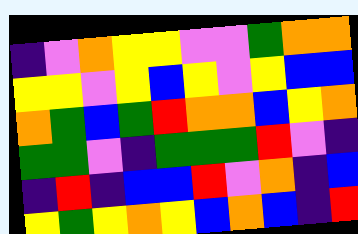[["indigo", "violet", "orange", "yellow", "yellow", "violet", "violet", "green", "orange", "orange"], ["yellow", "yellow", "violet", "yellow", "blue", "yellow", "violet", "yellow", "blue", "blue"], ["orange", "green", "blue", "green", "red", "orange", "orange", "blue", "yellow", "orange"], ["green", "green", "violet", "indigo", "green", "green", "green", "red", "violet", "indigo"], ["indigo", "red", "indigo", "blue", "blue", "red", "violet", "orange", "indigo", "blue"], ["yellow", "green", "yellow", "orange", "yellow", "blue", "orange", "blue", "indigo", "red"]]